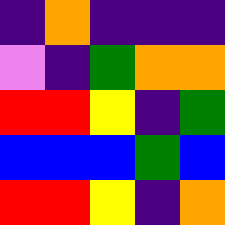[["indigo", "orange", "indigo", "indigo", "indigo"], ["violet", "indigo", "green", "orange", "orange"], ["red", "red", "yellow", "indigo", "green"], ["blue", "blue", "blue", "green", "blue"], ["red", "red", "yellow", "indigo", "orange"]]